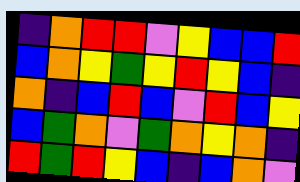[["indigo", "orange", "red", "red", "violet", "yellow", "blue", "blue", "red"], ["blue", "orange", "yellow", "green", "yellow", "red", "yellow", "blue", "indigo"], ["orange", "indigo", "blue", "red", "blue", "violet", "red", "blue", "yellow"], ["blue", "green", "orange", "violet", "green", "orange", "yellow", "orange", "indigo"], ["red", "green", "red", "yellow", "blue", "indigo", "blue", "orange", "violet"]]